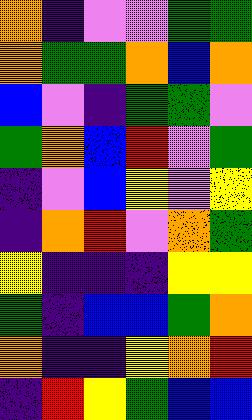[["orange", "indigo", "violet", "violet", "green", "green"], ["orange", "green", "green", "orange", "blue", "orange"], ["blue", "violet", "indigo", "green", "green", "violet"], ["green", "orange", "blue", "red", "violet", "green"], ["indigo", "violet", "blue", "yellow", "violet", "yellow"], ["indigo", "orange", "red", "violet", "orange", "green"], ["yellow", "indigo", "indigo", "indigo", "yellow", "yellow"], ["green", "indigo", "blue", "blue", "green", "orange"], ["orange", "indigo", "indigo", "yellow", "orange", "red"], ["indigo", "red", "yellow", "green", "blue", "blue"]]